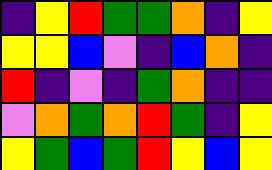[["indigo", "yellow", "red", "green", "green", "orange", "indigo", "yellow"], ["yellow", "yellow", "blue", "violet", "indigo", "blue", "orange", "indigo"], ["red", "indigo", "violet", "indigo", "green", "orange", "indigo", "indigo"], ["violet", "orange", "green", "orange", "red", "green", "indigo", "yellow"], ["yellow", "green", "blue", "green", "red", "yellow", "blue", "yellow"]]